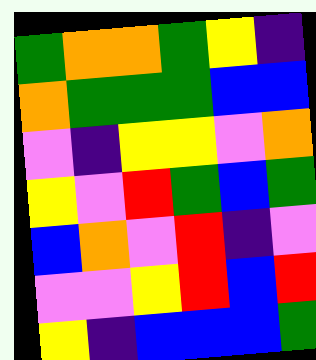[["green", "orange", "orange", "green", "yellow", "indigo"], ["orange", "green", "green", "green", "blue", "blue"], ["violet", "indigo", "yellow", "yellow", "violet", "orange"], ["yellow", "violet", "red", "green", "blue", "green"], ["blue", "orange", "violet", "red", "indigo", "violet"], ["violet", "violet", "yellow", "red", "blue", "red"], ["yellow", "indigo", "blue", "blue", "blue", "green"]]